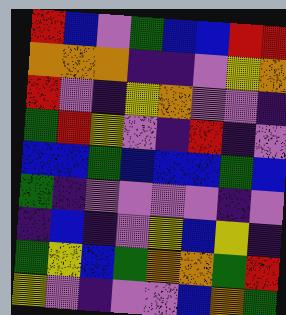[["red", "blue", "violet", "green", "blue", "blue", "red", "red"], ["orange", "orange", "orange", "indigo", "indigo", "violet", "yellow", "orange"], ["red", "violet", "indigo", "yellow", "orange", "violet", "violet", "indigo"], ["green", "red", "yellow", "violet", "indigo", "red", "indigo", "violet"], ["blue", "blue", "green", "blue", "blue", "blue", "green", "blue"], ["green", "indigo", "violet", "violet", "violet", "violet", "indigo", "violet"], ["indigo", "blue", "indigo", "violet", "yellow", "blue", "yellow", "indigo"], ["green", "yellow", "blue", "green", "orange", "orange", "green", "red"], ["yellow", "violet", "indigo", "violet", "violet", "blue", "orange", "green"]]